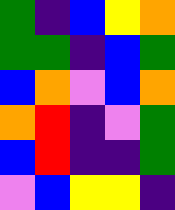[["green", "indigo", "blue", "yellow", "orange"], ["green", "green", "indigo", "blue", "green"], ["blue", "orange", "violet", "blue", "orange"], ["orange", "red", "indigo", "violet", "green"], ["blue", "red", "indigo", "indigo", "green"], ["violet", "blue", "yellow", "yellow", "indigo"]]